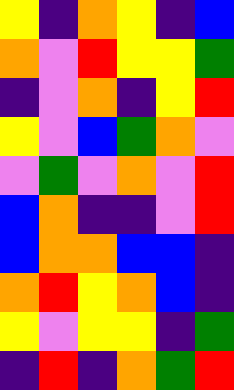[["yellow", "indigo", "orange", "yellow", "indigo", "blue"], ["orange", "violet", "red", "yellow", "yellow", "green"], ["indigo", "violet", "orange", "indigo", "yellow", "red"], ["yellow", "violet", "blue", "green", "orange", "violet"], ["violet", "green", "violet", "orange", "violet", "red"], ["blue", "orange", "indigo", "indigo", "violet", "red"], ["blue", "orange", "orange", "blue", "blue", "indigo"], ["orange", "red", "yellow", "orange", "blue", "indigo"], ["yellow", "violet", "yellow", "yellow", "indigo", "green"], ["indigo", "red", "indigo", "orange", "green", "red"]]